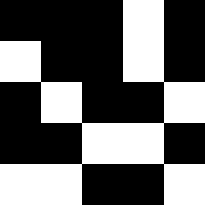[["black", "black", "black", "white", "black"], ["white", "black", "black", "white", "black"], ["black", "white", "black", "black", "white"], ["black", "black", "white", "white", "black"], ["white", "white", "black", "black", "white"]]